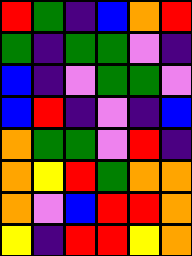[["red", "green", "indigo", "blue", "orange", "red"], ["green", "indigo", "green", "green", "violet", "indigo"], ["blue", "indigo", "violet", "green", "green", "violet"], ["blue", "red", "indigo", "violet", "indigo", "blue"], ["orange", "green", "green", "violet", "red", "indigo"], ["orange", "yellow", "red", "green", "orange", "orange"], ["orange", "violet", "blue", "red", "red", "orange"], ["yellow", "indigo", "red", "red", "yellow", "orange"]]